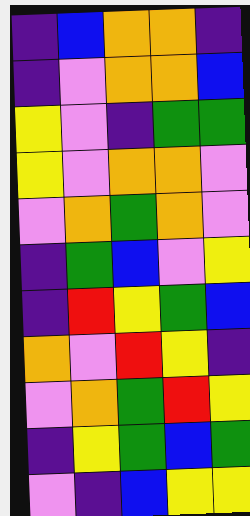[["indigo", "blue", "orange", "orange", "indigo"], ["indigo", "violet", "orange", "orange", "blue"], ["yellow", "violet", "indigo", "green", "green"], ["yellow", "violet", "orange", "orange", "violet"], ["violet", "orange", "green", "orange", "violet"], ["indigo", "green", "blue", "violet", "yellow"], ["indigo", "red", "yellow", "green", "blue"], ["orange", "violet", "red", "yellow", "indigo"], ["violet", "orange", "green", "red", "yellow"], ["indigo", "yellow", "green", "blue", "green"], ["violet", "indigo", "blue", "yellow", "yellow"]]